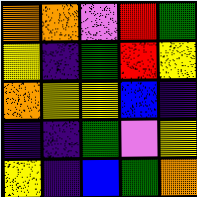[["orange", "orange", "violet", "red", "green"], ["yellow", "indigo", "green", "red", "yellow"], ["orange", "yellow", "yellow", "blue", "indigo"], ["indigo", "indigo", "green", "violet", "yellow"], ["yellow", "indigo", "blue", "green", "orange"]]